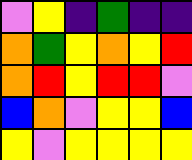[["violet", "yellow", "indigo", "green", "indigo", "indigo"], ["orange", "green", "yellow", "orange", "yellow", "red"], ["orange", "red", "yellow", "red", "red", "violet"], ["blue", "orange", "violet", "yellow", "yellow", "blue"], ["yellow", "violet", "yellow", "yellow", "yellow", "yellow"]]